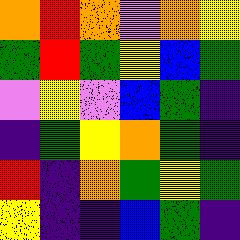[["orange", "red", "orange", "violet", "orange", "yellow"], ["green", "red", "green", "yellow", "blue", "green"], ["violet", "yellow", "violet", "blue", "green", "indigo"], ["indigo", "green", "yellow", "orange", "green", "indigo"], ["red", "indigo", "orange", "green", "yellow", "green"], ["yellow", "indigo", "indigo", "blue", "green", "indigo"]]